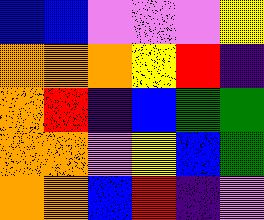[["blue", "blue", "violet", "violet", "violet", "yellow"], ["orange", "orange", "orange", "yellow", "red", "indigo"], ["orange", "red", "indigo", "blue", "green", "green"], ["orange", "orange", "violet", "yellow", "blue", "green"], ["orange", "orange", "blue", "red", "indigo", "violet"]]